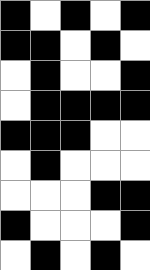[["black", "white", "black", "white", "black"], ["black", "black", "white", "black", "white"], ["white", "black", "white", "white", "black"], ["white", "black", "black", "black", "black"], ["black", "black", "black", "white", "white"], ["white", "black", "white", "white", "white"], ["white", "white", "white", "black", "black"], ["black", "white", "white", "white", "black"], ["white", "black", "white", "black", "white"]]